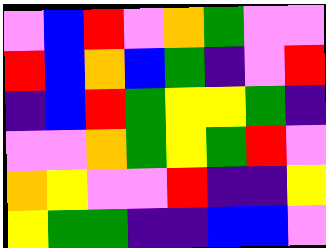[["violet", "blue", "red", "violet", "orange", "green", "violet", "violet"], ["red", "blue", "orange", "blue", "green", "indigo", "violet", "red"], ["indigo", "blue", "red", "green", "yellow", "yellow", "green", "indigo"], ["violet", "violet", "orange", "green", "yellow", "green", "red", "violet"], ["orange", "yellow", "violet", "violet", "red", "indigo", "indigo", "yellow"], ["yellow", "green", "green", "indigo", "indigo", "blue", "blue", "violet"]]